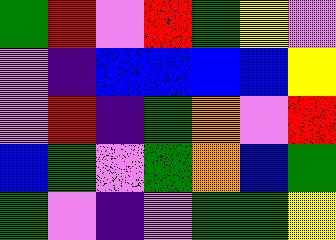[["green", "red", "violet", "red", "green", "yellow", "violet"], ["violet", "indigo", "blue", "blue", "blue", "blue", "yellow"], ["violet", "red", "indigo", "green", "orange", "violet", "red"], ["blue", "green", "violet", "green", "orange", "blue", "green"], ["green", "violet", "indigo", "violet", "green", "green", "yellow"]]